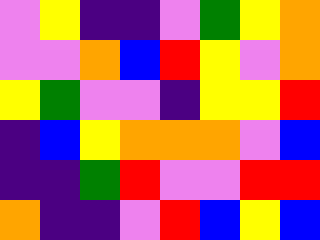[["violet", "yellow", "indigo", "indigo", "violet", "green", "yellow", "orange"], ["violet", "violet", "orange", "blue", "red", "yellow", "violet", "orange"], ["yellow", "green", "violet", "violet", "indigo", "yellow", "yellow", "red"], ["indigo", "blue", "yellow", "orange", "orange", "orange", "violet", "blue"], ["indigo", "indigo", "green", "red", "violet", "violet", "red", "red"], ["orange", "indigo", "indigo", "violet", "red", "blue", "yellow", "blue"]]